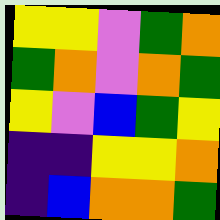[["yellow", "yellow", "violet", "green", "orange"], ["green", "orange", "violet", "orange", "green"], ["yellow", "violet", "blue", "green", "yellow"], ["indigo", "indigo", "yellow", "yellow", "orange"], ["indigo", "blue", "orange", "orange", "green"]]